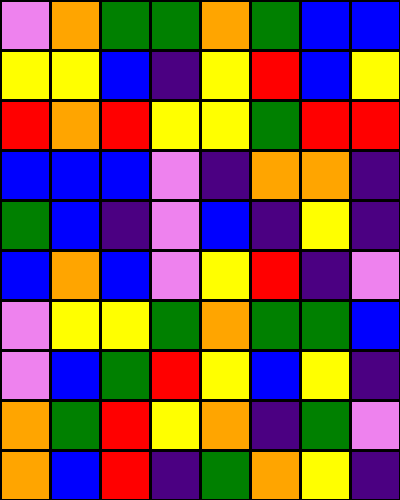[["violet", "orange", "green", "green", "orange", "green", "blue", "blue"], ["yellow", "yellow", "blue", "indigo", "yellow", "red", "blue", "yellow"], ["red", "orange", "red", "yellow", "yellow", "green", "red", "red"], ["blue", "blue", "blue", "violet", "indigo", "orange", "orange", "indigo"], ["green", "blue", "indigo", "violet", "blue", "indigo", "yellow", "indigo"], ["blue", "orange", "blue", "violet", "yellow", "red", "indigo", "violet"], ["violet", "yellow", "yellow", "green", "orange", "green", "green", "blue"], ["violet", "blue", "green", "red", "yellow", "blue", "yellow", "indigo"], ["orange", "green", "red", "yellow", "orange", "indigo", "green", "violet"], ["orange", "blue", "red", "indigo", "green", "orange", "yellow", "indigo"]]